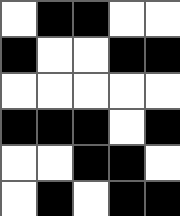[["white", "black", "black", "white", "white"], ["black", "white", "white", "black", "black"], ["white", "white", "white", "white", "white"], ["black", "black", "black", "white", "black"], ["white", "white", "black", "black", "white"], ["white", "black", "white", "black", "black"]]